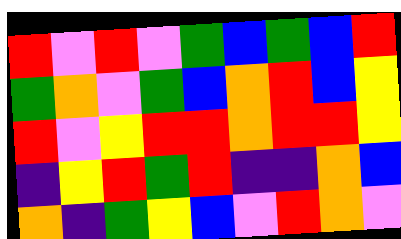[["red", "violet", "red", "violet", "green", "blue", "green", "blue", "red"], ["green", "orange", "violet", "green", "blue", "orange", "red", "blue", "yellow"], ["red", "violet", "yellow", "red", "red", "orange", "red", "red", "yellow"], ["indigo", "yellow", "red", "green", "red", "indigo", "indigo", "orange", "blue"], ["orange", "indigo", "green", "yellow", "blue", "violet", "red", "orange", "violet"]]